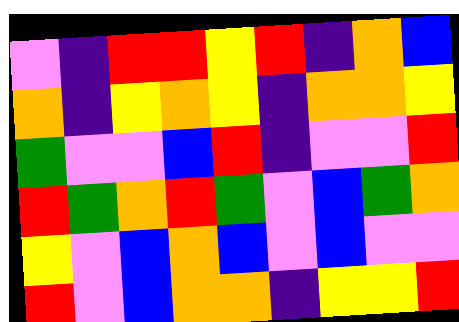[["violet", "indigo", "red", "red", "yellow", "red", "indigo", "orange", "blue"], ["orange", "indigo", "yellow", "orange", "yellow", "indigo", "orange", "orange", "yellow"], ["green", "violet", "violet", "blue", "red", "indigo", "violet", "violet", "red"], ["red", "green", "orange", "red", "green", "violet", "blue", "green", "orange"], ["yellow", "violet", "blue", "orange", "blue", "violet", "blue", "violet", "violet"], ["red", "violet", "blue", "orange", "orange", "indigo", "yellow", "yellow", "red"]]